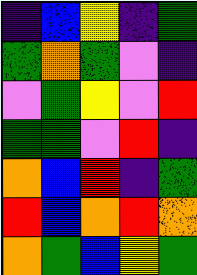[["indigo", "blue", "yellow", "indigo", "green"], ["green", "orange", "green", "violet", "indigo"], ["violet", "green", "yellow", "violet", "red"], ["green", "green", "violet", "red", "indigo"], ["orange", "blue", "red", "indigo", "green"], ["red", "blue", "orange", "red", "orange"], ["orange", "green", "blue", "yellow", "green"]]